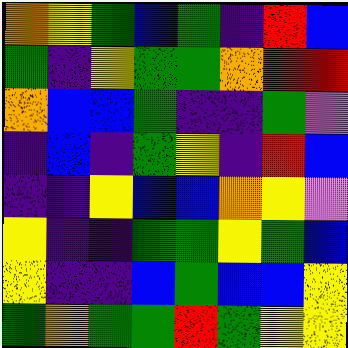[["orange", "yellow", "green", "blue", "green", "indigo", "red", "blue"], ["green", "indigo", "yellow", "green", "green", "orange", "red", "red"], ["orange", "blue", "blue", "green", "indigo", "indigo", "green", "violet"], ["indigo", "blue", "indigo", "green", "yellow", "indigo", "red", "blue"], ["indigo", "indigo", "yellow", "blue", "blue", "orange", "yellow", "violet"], ["yellow", "indigo", "indigo", "green", "green", "yellow", "green", "blue"], ["yellow", "indigo", "indigo", "blue", "green", "blue", "blue", "yellow"], ["green", "orange", "green", "green", "red", "green", "yellow", "yellow"]]